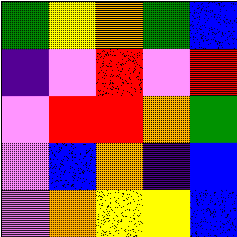[["green", "yellow", "orange", "green", "blue"], ["indigo", "violet", "red", "violet", "red"], ["violet", "red", "red", "orange", "green"], ["violet", "blue", "orange", "indigo", "blue"], ["violet", "orange", "yellow", "yellow", "blue"]]